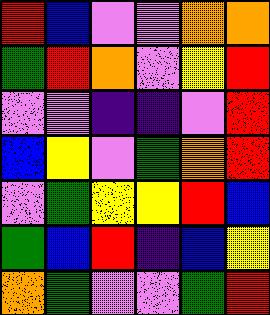[["red", "blue", "violet", "violet", "orange", "orange"], ["green", "red", "orange", "violet", "yellow", "red"], ["violet", "violet", "indigo", "indigo", "violet", "red"], ["blue", "yellow", "violet", "green", "orange", "red"], ["violet", "green", "yellow", "yellow", "red", "blue"], ["green", "blue", "red", "indigo", "blue", "yellow"], ["orange", "green", "violet", "violet", "green", "red"]]